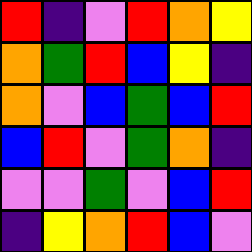[["red", "indigo", "violet", "red", "orange", "yellow"], ["orange", "green", "red", "blue", "yellow", "indigo"], ["orange", "violet", "blue", "green", "blue", "red"], ["blue", "red", "violet", "green", "orange", "indigo"], ["violet", "violet", "green", "violet", "blue", "red"], ["indigo", "yellow", "orange", "red", "blue", "violet"]]